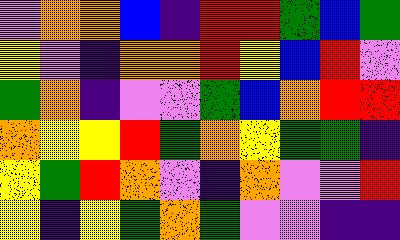[["violet", "orange", "orange", "blue", "indigo", "red", "red", "green", "blue", "green"], ["yellow", "violet", "indigo", "orange", "orange", "red", "yellow", "blue", "red", "violet"], ["green", "orange", "indigo", "violet", "violet", "green", "blue", "orange", "red", "red"], ["orange", "yellow", "yellow", "red", "green", "orange", "yellow", "green", "green", "indigo"], ["yellow", "green", "red", "orange", "violet", "indigo", "orange", "violet", "violet", "red"], ["yellow", "indigo", "yellow", "green", "orange", "green", "violet", "violet", "indigo", "indigo"]]